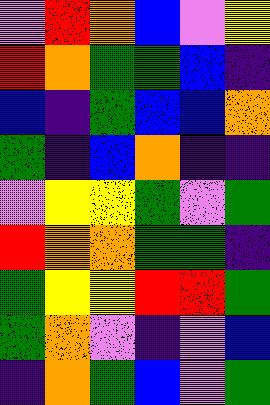[["violet", "red", "orange", "blue", "violet", "yellow"], ["red", "orange", "green", "green", "blue", "indigo"], ["blue", "indigo", "green", "blue", "blue", "orange"], ["green", "indigo", "blue", "orange", "indigo", "indigo"], ["violet", "yellow", "yellow", "green", "violet", "green"], ["red", "orange", "orange", "green", "green", "indigo"], ["green", "yellow", "yellow", "red", "red", "green"], ["green", "orange", "violet", "indigo", "violet", "blue"], ["indigo", "orange", "green", "blue", "violet", "green"]]